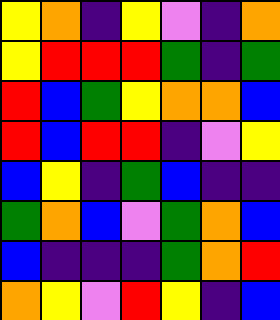[["yellow", "orange", "indigo", "yellow", "violet", "indigo", "orange"], ["yellow", "red", "red", "red", "green", "indigo", "green"], ["red", "blue", "green", "yellow", "orange", "orange", "blue"], ["red", "blue", "red", "red", "indigo", "violet", "yellow"], ["blue", "yellow", "indigo", "green", "blue", "indigo", "indigo"], ["green", "orange", "blue", "violet", "green", "orange", "blue"], ["blue", "indigo", "indigo", "indigo", "green", "orange", "red"], ["orange", "yellow", "violet", "red", "yellow", "indigo", "blue"]]